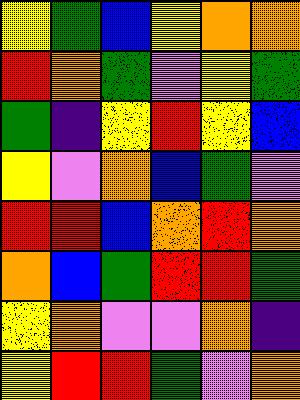[["yellow", "green", "blue", "yellow", "orange", "orange"], ["red", "orange", "green", "violet", "yellow", "green"], ["green", "indigo", "yellow", "red", "yellow", "blue"], ["yellow", "violet", "orange", "blue", "green", "violet"], ["red", "red", "blue", "orange", "red", "orange"], ["orange", "blue", "green", "red", "red", "green"], ["yellow", "orange", "violet", "violet", "orange", "indigo"], ["yellow", "red", "red", "green", "violet", "orange"]]